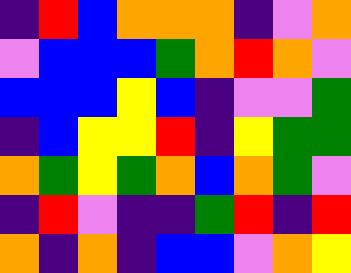[["indigo", "red", "blue", "orange", "orange", "orange", "indigo", "violet", "orange"], ["violet", "blue", "blue", "blue", "green", "orange", "red", "orange", "violet"], ["blue", "blue", "blue", "yellow", "blue", "indigo", "violet", "violet", "green"], ["indigo", "blue", "yellow", "yellow", "red", "indigo", "yellow", "green", "green"], ["orange", "green", "yellow", "green", "orange", "blue", "orange", "green", "violet"], ["indigo", "red", "violet", "indigo", "indigo", "green", "red", "indigo", "red"], ["orange", "indigo", "orange", "indigo", "blue", "blue", "violet", "orange", "yellow"]]